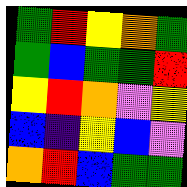[["green", "red", "yellow", "orange", "green"], ["green", "blue", "green", "green", "red"], ["yellow", "red", "orange", "violet", "yellow"], ["blue", "indigo", "yellow", "blue", "violet"], ["orange", "red", "blue", "green", "green"]]